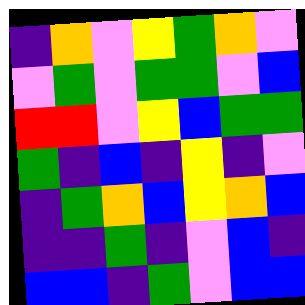[["indigo", "orange", "violet", "yellow", "green", "orange", "violet"], ["violet", "green", "violet", "green", "green", "violet", "blue"], ["red", "red", "violet", "yellow", "blue", "green", "green"], ["green", "indigo", "blue", "indigo", "yellow", "indigo", "violet"], ["indigo", "green", "orange", "blue", "yellow", "orange", "blue"], ["indigo", "indigo", "green", "indigo", "violet", "blue", "indigo"], ["blue", "blue", "indigo", "green", "violet", "blue", "blue"]]